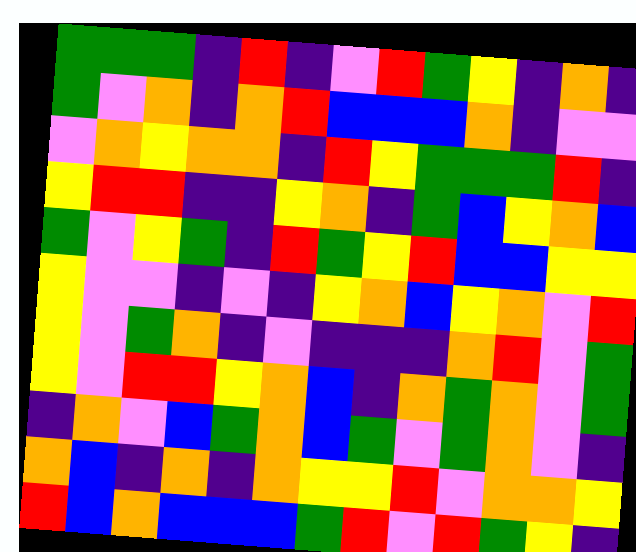[["green", "green", "green", "indigo", "red", "indigo", "violet", "red", "green", "yellow", "indigo", "orange", "indigo"], ["green", "violet", "orange", "indigo", "orange", "red", "blue", "blue", "blue", "orange", "indigo", "violet", "violet"], ["violet", "orange", "yellow", "orange", "orange", "indigo", "red", "yellow", "green", "green", "green", "red", "indigo"], ["yellow", "red", "red", "indigo", "indigo", "yellow", "orange", "indigo", "green", "blue", "yellow", "orange", "blue"], ["green", "violet", "yellow", "green", "indigo", "red", "green", "yellow", "red", "blue", "blue", "yellow", "yellow"], ["yellow", "violet", "violet", "indigo", "violet", "indigo", "yellow", "orange", "blue", "yellow", "orange", "violet", "red"], ["yellow", "violet", "green", "orange", "indigo", "violet", "indigo", "indigo", "indigo", "orange", "red", "violet", "green"], ["yellow", "violet", "red", "red", "yellow", "orange", "blue", "indigo", "orange", "green", "orange", "violet", "green"], ["indigo", "orange", "violet", "blue", "green", "orange", "blue", "green", "violet", "green", "orange", "violet", "indigo"], ["orange", "blue", "indigo", "orange", "indigo", "orange", "yellow", "yellow", "red", "violet", "orange", "orange", "yellow"], ["red", "blue", "orange", "blue", "blue", "blue", "green", "red", "violet", "red", "green", "yellow", "indigo"]]